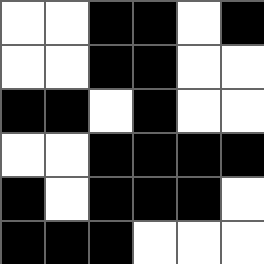[["white", "white", "black", "black", "white", "black"], ["white", "white", "black", "black", "white", "white"], ["black", "black", "white", "black", "white", "white"], ["white", "white", "black", "black", "black", "black"], ["black", "white", "black", "black", "black", "white"], ["black", "black", "black", "white", "white", "white"]]